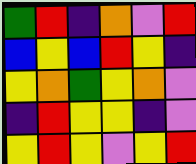[["green", "red", "indigo", "orange", "violet", "red"], ["blue", "yellow", "blue", "red", "yellow", "indigo"], ["yellow", "orange", "green", "yellow", "orange", "violet"], ["indigo", "red", "yellow", "yellow", "indigo", "violet"], ["yellow", "red", "yellow", "violet", "yellow", "red"]]